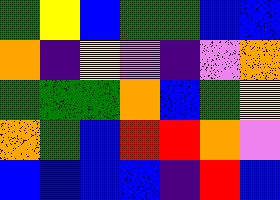[["green", "yellow", "blue", "green", "green", "blue", "blue"], ["orange", "indigo", "yellow", "violet", "indigo", "violet", "orange"], ["green", "green", "green", "orange", "blue", "green", "yellow"], ["orange", "green", "blue", "red", "red", "orange", "violet"], ["blue", "blue", "blue", "blue", "indigo", "red", "blue"]]